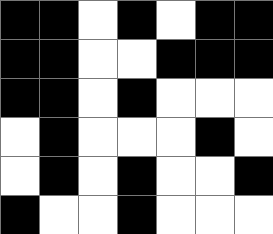[["black", "black", "white", "black", "white", "black", "black"], ["black", "black", "white", "white", "black", "black", "black"], ["black", "black", "white", "black", "white", "white", "white"], ["white", "black", "white", "white", "white", "black", "white"], ["white", "black", "white", "black", "white", "white", "black"], ["black", "white", "white", "black", "white", "white", "white"]]